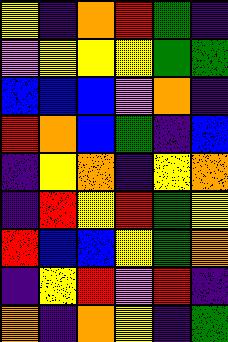[["yellow", "indigo", "orange", "red", "green", "indigo"], ["violet", "yellow", "yellow", "yellow", "green", "green"], ["blue", "blue", "blue", "violet", "orange", "indigo"], ["red", "orange", "blue", "green", "indigo", "blue"], ["indigo", "yellow", "orange", "indigo", "yellow", "orange"], ["indigo", "red", "yellow", "red", "green", "yellow"], ["red", "blue", "blue", "yellow", "green", "orange"], ["indigo", "yellow", "red", "violet", "red", "indigo"], ["orange", "indigo", "orange", "yellow", "indigo", "green"]]